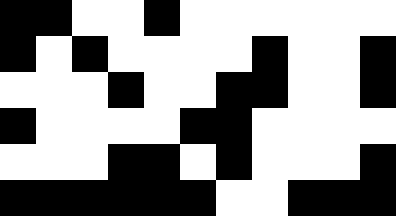[["black", "black", "white", "white", "black", "white", "white", "white", "white", "white", "white"], ["black", "white", "black", "white", "white", "white", "white", "black", "white", "white", "black"], ["white", "white", "white", "black", "white", "white", "black", "black", "white", "white", "black"], ["black", "white", "white", "white", "white", "black", "black", "white", "white", "white", "white"], ["white", "white", "white", "black", "black", "white", "black", "white", "white", "white", "black"], ["black", "black", "black", "black", "black", "black", "white", "white", "black", "black", "black"]]